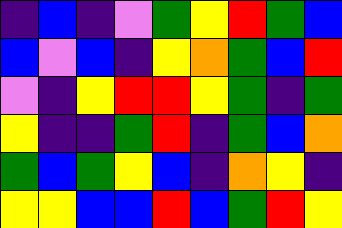[["indigo", "blue", "indigo", "violet", "green", "yellow", "red", "green", "blue"], ["blue", "violet", "blue", "indigo", "yellow", "orange", "green", "blue", "red"], ["violet", "indigo", "yellow", "red", "red", "yellow", "green", "indigo", "green"], ["yellow", "indigo", "indigo", "green", "red", "indigo", "green", "blue", "orange"], ["green", "blue", "green", "yellow", "blue", "indigo", "orange", "yellow", "indigo"], ["yellow", "yellow", "blue", "blue", "red", "blue", "green", "red", "yellow"]]